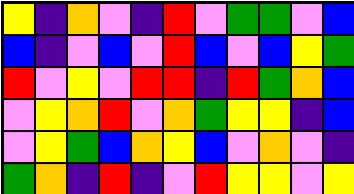[["yellow", "indigo", "orange", "violet", "indigo", "red", "violet", "green", "green", "violet", "blue"], ["blue", "indigo", "violet", "blue", "violet", "red", "blue", "violet", "blue", "yellow", "green"], ["red", "violet", "yellow", "violet", "red", "red", "indigo", "red", "green", "orange", "blue"], ["violet", "yellow", "orange", "red", "violet", "orange", "green", "yellow", "yellow", "indigo", "blue"], ["violet", "yellow", "green", "blue", "orange", "yellow", "blue", "violet", "orange", "violet", "indigo"], ["green", "orange", "indigo", "red", "indigo", "violet", "red", "yellow", "yellow", "violet", "yellow"]]